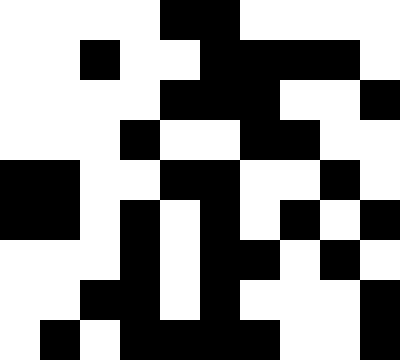[["white", "white", "white", "white", "black", "black", "white", "white", "white", "white"], ["white", "white", "black", "white", "white", "black", "black", "black", "black", "white"], ["white", "white", "white", "white", "black", "black", "black", "white", "white", "black"], ["white", "white", "white", "black", "white", "white", "black", "black", "white", "white"], ["black", "black", "white", "white", "black", "black", "white", "white", "black", "white"], ["black", "black", "white", "black", "white", "black", "white", "black", "white", "black"], ["white", "white", "white", "black", "white", "black", "black", "white", "black", "white"], ["white", "white", "black", "black", "white", "black", "white", "white", "white", "black"], ["white", "black", "white", "black", "black", "black", "black", "white", "white", "black"]]